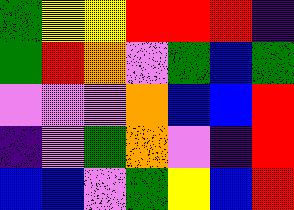[["green", "yellow", "yellow", "red", "red", "red", "indigo"], ["green", "red", "orange", "violet", "green", "blue", "green"], ["violet", "violet", "violet", "orange", "blue", "blue", "red"], ["indigo", "violet", "green", "orange", "violet", "indigo", "red"], ["blue", "blue", "violet", "green", "yellow", "blue", "red"]]